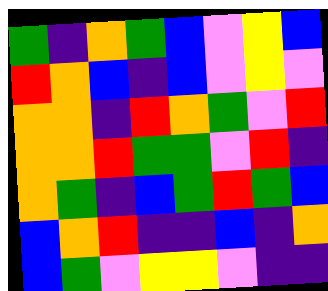[["green", "indigo", "orange", "green", "blue", "violet", "yellow", "blue"], ["red", "orange", "blue", "indigo", "blue", "violet", "yellow", "violet"], ["orange", "orange", "indigo", "red", "orange", "green", "violet", "red"], ["orange", "orange", "red", "green", "green", "violet", "red", "indigo"], ["orange", "green", "indigo", "blue", "green", "red", "green", "blue"], ["blue", "orange", "red", "indigo", "indigo", "blue", "indigo", "orange"], ["blue", "green", "violet", "yellow", "yellow", "violet", "indigo", "indigo"]]